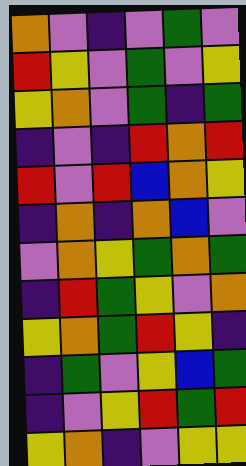[["orange", "violet", "indigo", "violet", "green", "violet"], ["red", "yellow", "violet", "green", "violet", "yellow"], ["yellow", "orange", "violet", "green", "indigo", "green"], ["indigo", "violet", "indigo", "red", "orange", "red"], ["red", "violet", "red", "blue", "orange", "yellow"], ["indigo", "orange", "indigo", "orange", "blue", "violet"], ["violet", "orange", "yellow", "green", "orange", "green"], ["indigo", "red", "green", "yellow", "violet", "orange"], ["yellow", "orange", "green", "red", "yellow", "indigo"], ["indigo", "green", "violet", "yellow", "blue", "green"], ["indigo", "violet", "yellow", "red", "green", "red"], ["yellow", "orange", "indigo", "violet", "yellow", "yellow"]]